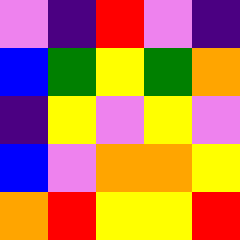[["violet", "indigo", "red", "violet", "indigo"], ["blue", "green", "yellow", "green", "orange"], ["indigo", "yellow", "violet", "yellow", "violet"], ["blue", "violet", "orange", "orange", "yellow"], ["orange", "red", "yellow", "yellow", "red"]]